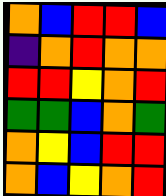[["orange", "blue", "red", "red", "blue"], ["indigo", "orange", "red", "orange", "orange"], ["red", "red", "yellow", "orange", "red"], ["green", "green", "blue", "orange", "green"], ["orange", "yellow", "blue", "red", "red"], ["orange", "blue", "yellow", "orange", "red"]]